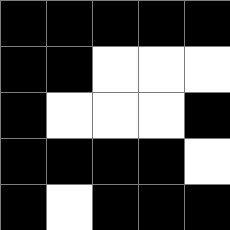[["black", "black", "black", "black", "black"], ["black", "black", "white", "white", "white"], ["black", "white", "white", "white", "black"], ["black", "black", "black", "black", "white"], ["black", "white", "black", "black", "black"]]